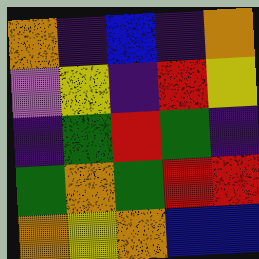[["orange", "indigo", "blue", "indigo", "orange"], ["violet", "yellow", "indigo", "red", "yellow"], ["indigo", "green", "red", "green", "indigo"], ["green", "orange", "green", "red", "red"], ["orange", "yellow", "orange", "blue", "blue"]]